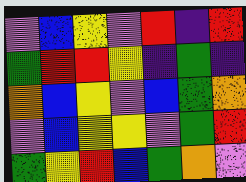[["violet", "blue", "yellow", "violet", "red", "indigo", "red"], ["green", "red", "red", "yellow", "indigo", "green", "indigo"], ["orange", "blue", "yellow", "violet", "blue", "green", "orange"], ["violet", "blue", "yellow", "yellow", "violet", "green", "red"], ["green", "yellow", "red", "blue", "green", "orange", "violet"]]